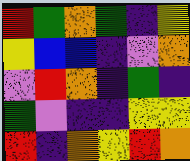[["red", "green", "orange", "green", "indigo", "yellow"], ["yellow", "blue", "blue", "indigo", "violet", "orange"], ["violet", "red", "orange", "indigo", "green", "indigo"], ["green", "violet", "indigo", "indigo", "yellow", "yellow"], ["red", "indigo", "orange", "yellow", "red", "orange"]]